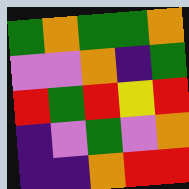[["green", "orange", "green", "green", "orange"], ["violet", "violet", "orange", "indigo", "green"], ["red", "green", "red", "yellow", "red"], ["indigo", "violet", "green", "violet", "orange"], ["indigo", "indigo", "orange", "red", "red"]]